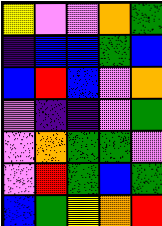[["yellow", "violet", "violet", "orange", "green"], ["indigo", "blue", "blue", "green", "blue"], ["blue", "red", "blue", "violet", "orange"], ["violet", "indigo", "indigo", "violet", "green"], ["violet", "orange", "green", "green", "violet"], ["violet", "red", "green", "blue", "green"], ["blue", "green", "yellow", "orange", "red"]]